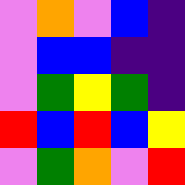[["violet", "orange", "violet", "blue", "indigo"], ["violet", "blue", "blue", "indigo", "indigo"], ["violet", "green", "yellow", "green", "indigo"], ["red", "blue", "red", "blue", "yellow"], ["violet", "green", "orange", "violet", "red"]]